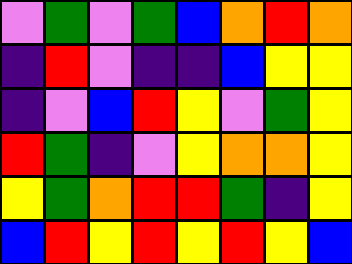[["violet", "green", "violet", "green", "blue", "orange", "red", "orange"], ["indigo", "red", "violet", "indigo", "indigo", "blue", "yellow", "yellow"], ["indigo", "violet", "blue", "red", "yellow", "violet", "green", "yellow"], ["red", "green", "indigo", "violet", "yellow", "orange", "orange", "yellow"], ["yellow", "green", "orange", "red", "red", "green", "indigo", "yellow"], ["blue", "red", "yellow", "red", "yellow", "red", "yellow", "blue"]]